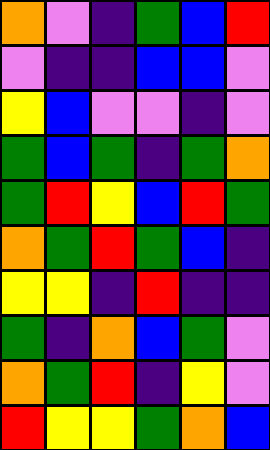[["orange", "violet", "indigo", "green", "blue", "red"], ["violet", "indigo", "indigo", "blue", "blue", "violet"], ["yellow", "blue", "violet", "violet", "indigo", "violet"], ["green", "blue", "green", "indigo", "green", "orange"], ["green", "red", "yellow", "blue", "red", "green"], ["orange", "green", "red", "green", "blue", "indigo"], ["yellow", "yellow", "indigo", "red", "indigo", "indigo"], ["green", "indigo", "orange", "blue", "green", "violet"], ["orange", "green", "red", "indigo", "yellow", "violet"], ["red", "yellow", "yellow", "green", "orange", "blue"]]